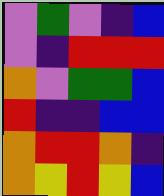[["violet", "green", "violet", "indigo", "blue"], ["violet", "indigo", "red", "red", "red"], ["orange", "violet", "green", "green", "blue"], ["red", "indigo", "indigo", "blue", "blue"], ["orange", "red", "red", "orange", "indigo"], ["orange", "yellow", "red", "yellow", "blue"]]